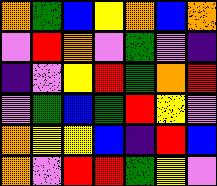[["orange", "green", "blue", "yellow", "orange", "blue", "orange"], ["violet", "red", "orange", "violet", "green", "violet", "indigo"], ["indigo", "violet", "yellow", "red", "green", "orange", "red"], ["violet", "green", "blue", "green", "red", "yellow", "violet"], ["orange", "yellow", "yellow", "blue", "indigo", "red", "blue"], ["orange", "violet", "red", "red", "green", "yellow", "violet"]]